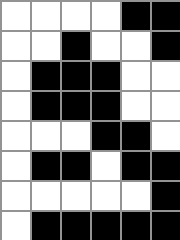[["white", "white", "white", "white", "black", "black"], ["white", "white", "black", "white", "white", "black"], ["white", "black", "black", "black", "white", "white"], ["white", "black", "black", "black", "white", "white"], ["white", "white", "white", "black", "black", "white"], ["white", "black", "black", "white", "black", "black"], ["white", "white", "white", "white", "white", "black"], ["white", "black", "black", "black", "black", "black"]]